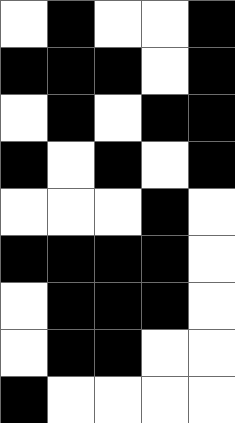[["white", "black", "white", "white", "black"], ["black", "black", "black", "white", "black"], ["white", "black", "white", "black", "black"], ["black", "white", "black", "white", "black"], ["white", "white", "white", "black", "white"], ["black", "black", "black", "black", "white"], ["white", "black", "black", "black", "white"], ["white", "black", "black", "white", "white"], ["black", "white", "white", "white", "white"]]